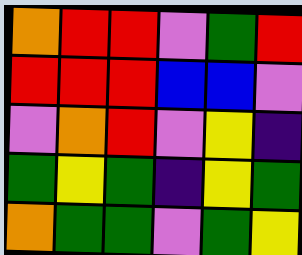[["orange", "red", "red", "violet", "green", "red"], ["red", "red", "red", "blue", "blue", "violet"], ["violet", "orange", "red", "violet", "yellow", "indigo"], ["green", "yellow", "green", "indigo", "yellow", "green"], ["orange", "green", "green", "violet", "green", "yellow"]]